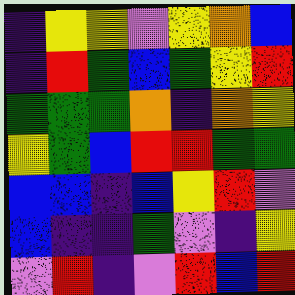[["indigo", "yellow", "yellow", "violet", "yellow", "orange", "blue"], ["indigo", "red", "green", "blue", "green", "yellow", "red"], ["green", "green", "green", "orange", "indigo", "orange", "yellow"], ["yellow", "green", "blue", "red", "red", "green", "green"], ["blue", "blue", "indigo", "blue", "yellow", "red", "violet"], ["blue", "indigo", "indigo", "green", "violet", "indigo", "yellow"], ["violet", "red", "indigo", "violet", "red", "blue", "red"]]